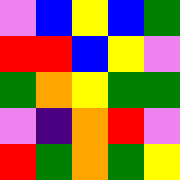[["violet", "blue", "yellow", "blue", "green"], ["red", "red", "blue", "yellow", "violet"], ["green", "orange", "yellow", "green", "green"], ["violet", "indigo", "orange", "red", "violet"], ["red", "green", "orange", "green", "yellow"]]